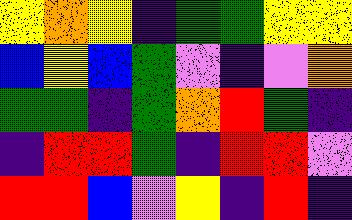[["yellow", "orange", "yellow", "indigo", "green", "green", "yellow", "yellow"], ["blue", "yellow", "blue", "green", "violet", "indigo", "violet", "orange"], ["green", "green", "indigo", "green", "orange", "red", "green", "indigo"], ["indigo", "red", "red", "green", "indigo", "red", "red", "violet"], ["red", "red", "blue", "violet", "yellow", "indigo", "red", "indigo"]]